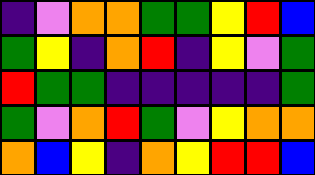[["indigo", "violet", "orange", "orange", "green", "green", "yellow", "red", "blue"], ["green", "yellow", "indigo", "orange", "red", "indigo", "yellow", "violet", "green"], ["red", "green", "green", "indigo", "indigo", "indigo", "indigo", "indigo", "green"], ["green", "violet", "orange", "red", "green", "violet", "yellow", "orange", "orange"], ["orange", "blue", "yellow", "indigo", "orange", "yellow", "red", "red", "blue"]]